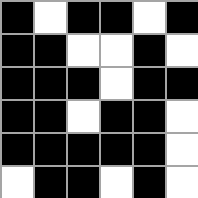[["black", "white", "black", "black", "white", "black"], ["black", "black", "white", "white", "black", "white"], ["black", "black", "black", "white", "black", "black"], ["black", "black", "white", "black", "black", "white"], ["black", "black", "black", "black", "black", "white"], ["white", "black", "black", "white", "black", "white"]]